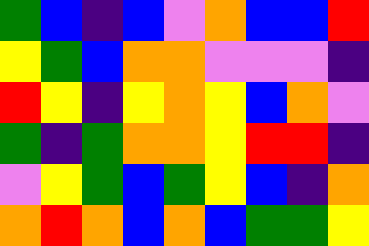[["green", "blue", "indigo", "blue", "violet", "orange", "blue", "blue", "red"], ["yellow", "green", "blue", "orange", "orange", "violet", "violet", "violet", "indigo"], ["red", "yellow", "indigo", "yellow", "orange", "yellow", "blue", "orange", "violet"], ["green", "indigo", "green", "orange", "orange", "yellow", "red", "red", "indigo"], ["violet", "yellow", "green", "blue", "green", "yellow", "blue", "indigo", "orange"], ["orange", "red", "orange", "blue", "orange", "blue", "green", "green", "yellow"]]